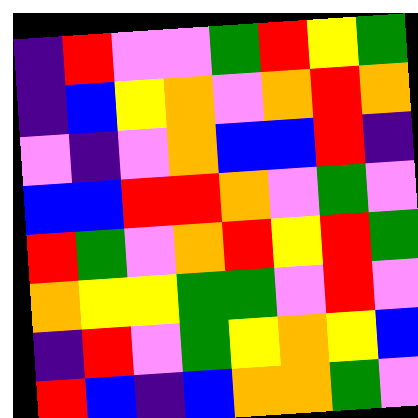[["indigo", "red", "violet", "violet", "green", "red", "yellow", "green"], ["indigo", "blue", "yellow", "orange", "violet", "orange", "red", "orange"], ["violet", "indigo", "violet", "orange", "blue", "blue", "red", "indigo"], ["blue", "blue", "red", "red", "orange", "violet", "green", "violet"], ["red", "green", "violet", "orange", "red", "yellow", "red", "green"], ["orange", "yellow", "yellow", "green", "green", "violet", "red", "violet"], ["indigo", "red", "violet", "green", "yellow", "orange", "yellow", "blue"], ["red", "blue", "indigo", "blue", "orange", "orange", "green", "violet"]]